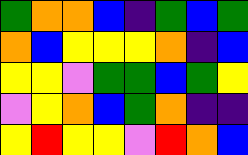[["green", "orange", "orange", "blue", "indigo", "green", "blue", "green"], ["orange", "blue", "yellow", "yellow", "yellow", "orange", "indigo", "blue"], ["yellow", "yellow", "violet", "green", "green", "blue", "green", "yellow"], ["violet", "yellow", "orange", "blue", "green", "orange", "indigo", "indigo"], ["yellow", "red", "yellow", "yellow", "violet", "red", "orange", "blue"]]